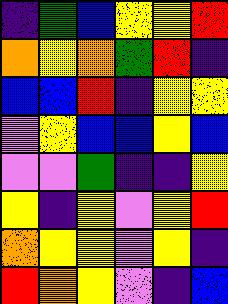[["indigo", "green", "blue", "yellow", "yellow", "red"], ["orange", "yellow", "orange", "green", "red", "indigo"], ["blue", "blue", "red", "indigo", "yellow", "yellow"], ["violet", "yellow", "blue", "blue", "yellow", "blue"], ["violet", "violet", "green", "indigo", "indigo", "yellow"], ["yellow", "indigo", "yellow", "violet", "yellow", "red"], ["orange", "yellow", "yellow", "violet", "yellow", "indigo"], ["red", "orange", "yellow", "violet", "indigo", "blue"]]